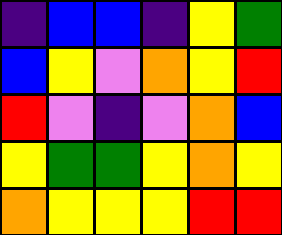[["indigo", "blue", "blue", "indigo", "yellow", "green"], ["blue", "yellow", "violet", "orange", "yellow", "red"], ["red", "violet", "indigo", "violet", "orange", "blue"], ["yellow", "green", "green", "yellow", "orange", "yellow"], ["orange", "yellow", "yellow", "yellow", "red", "red"]]